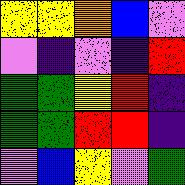[["yellow", "yellow", "orange", "blue", "violet"], ["violet", "indigo", "violet", "indigo", "red"], ["green", "green", "yellow", "red", "indigo"], ["green", "green", "red", "red", "indigo"], ["violet", "blue", "yellow", "violet", "green"]]